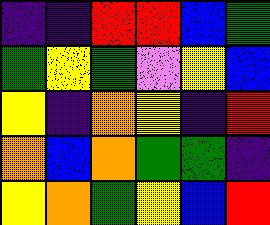[["indigo", "indigo", "red", "red", "blue", "green"], ["green", "yellow", "green", "violet", "yellow", "blue"], ["yellow", "indigo", "orange", "yellow", "indigo", "red"], ["orange", "blue", "orange", "green", "green", "indigo"], ["yellow", "orange", "green", "yellow", "blue", "red"]]